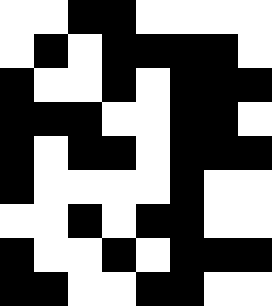[["white", "white", "black", "black", "white", "white", "white", "white"], ["white", "black", "white", "black", "black", "black", "black", "white"], ["black", "white", "white", "black", "white", "black", "black", "black"], ["black", "black", "black", "white", "white", "black", "black", "white"], ["black", "white", "black", "black", "white", "black", "black", "black"], ["black", "white", "white", "white", "white", "black", "white", "white"], ["white", "white", "black", "white", "black", "black", "white", "white"], ["black", "white", "white", "black", "white", "black", "black", "black"], ["black", "black", "white", "white", "black", "black", "white", "white"]]